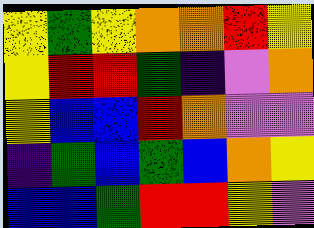[["yellow", "green", "yellow", "orange", "orange", "red", "yellow"], ["yellow", "red", "red", "green", "indigo", "violet", "orange"], ["yellow", "blue", "blue", "red", "orange", "violet", "violet"], ["indigo", "green", "blue", "green", "blue", "orange", "yellow"], ["blue", "blue", "green", "red", "red", "yellow", "violet"]]